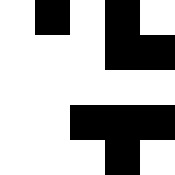[["white", "black", "white", "black", "white"], ["white", "white", "white", "black", "black"], ["white", "white", "white", "white", "white"], ["white", "white", "black", "black", "black"], ["white", "white", "white", "black", "white"]]